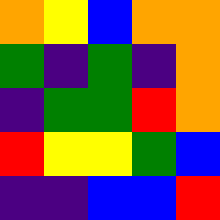[["orange", "yellow", "blue", "orange", "orange"], ["green", "indigo", "green", "indigo", "orange"], ["indigo", "green", "green", "red", "orange"], ["red", "yellow", "yellow", "green", "blue"], ["indigo", "indigo", "blue", "blue", "red"]]